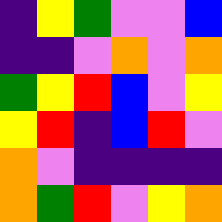[["indigo", "yellow", "green", "violet", "violet", "blue"], ["indigo", "indigo", "violet", "orange", "violet", "orange"], ["green", "yellow", "red", "blue", "violet", "yellow"], ["yellow", "red", "indigo", "blue", "red", "violet"], ["orange", "violet", "indigo", "indigo", "indigo", "indigo"], ["orange", "green", "red", "violet", "yellow", "orange"]]